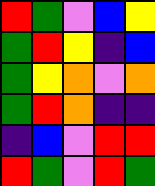[["red", "green", "violet", "blue", "yellow"], ["green", "red", "yellow", "indigo", "blue"], ["green", "yellow", "orange", "violet", "orange"], ["green", "red", "orange", "indigo", "indigo"], ["indigo", "blue", "violet", "red", "red"], ["red", "green", "violet", "red", "green"]]